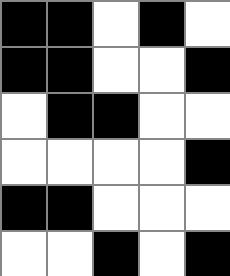[["black", "black", "white", "black", "white"], ["black", "black", "white", "white", "black"], ["white", "black", "black", "white", "white"], ["white", "white", "white", "white", "black"], ["black", "black", "white", "white", "white"], ["white", "white", "black", "white", "black"]]